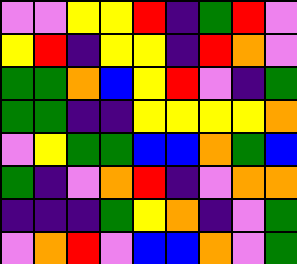[["violet", "violet", "yellow", "yellow", "red", "indigo", "green", "red", "violet"], ["yellow", "red", "indigo", "yellow", "yellow", "indigo", "red", "orange", "violet"], ["green", "green", "orange", "blue", "yellow", "red", "violet", "indigo", "green"], ["green", "green", "indigo", "indigo", "yellow", "yellow", "yellow", "yellow", "orange"], ["violet", "yellow", "green", "green", "blue", "blue", "orange", "green", "blue"], ["green", "indigo", "violet", "orange", "red", "indigo", "violet", "orange", "orange"], ["indigo", "indigo", "indigo", "green", "yellow", "orange", "indigo", "violet", "green"], ["violet", "orange", "red", "violet", "blue", "blue", "orange", "violet", "green"]]